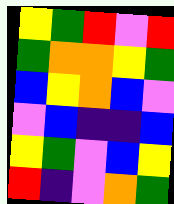[["yellow", "green", "red", "violet", "red"], ["green", "orange", "orange", "yellow", "green"], ["blue", "yellow", "orange", "blue", "violet"], ["violet", "blue", "indigo", "indigo", "blue"], ["yellow", "green", "violet", "blue", "yellow"], ["red", "indigo", "violet", "orange", "green"]]